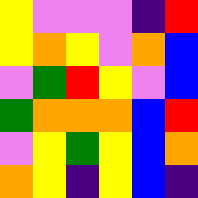[["yellow", "violet", "violet", "violet", "indigo", "red"], ["yellow", "orange", "yellow", "violet", "orange", "blue"], ["violet", "green", "red", "yellow", "violet", "blue"], ["green", "orange", "orange", "orange", "blue", "red"], ["violet", "yellow", "green", "yellow", "blue", "orange"], ["orange", "yellow", "indigo", "yellow", "blue", "indigo"]]